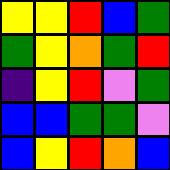[["yellow", "yellow", "red", "blue", "green"], ["green", "yellow", "orange", "green", "red"], ["indigo", "yellow", "red", "violet", "green"], ["blue", "blue", "green", "green", "violet"], ["blue", "yellow", "red", "orange", "blue"]]